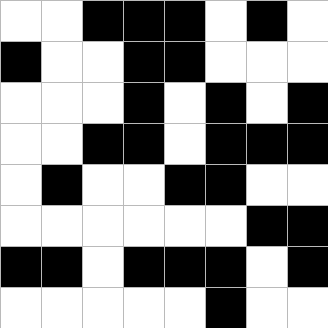[["white", "white", "black", "black", "black", "white", "black", "white"], ["black", "white", "white", "black", "black", "white", "white", "white"], ["white", "white", "white", "black", "white", "black", "white", "black"], ["white", "white", "black", "black", "white", "black", "black", "black"], ["white", "black", "white", "white", "black", "black", "white", "white"], ["white", "white", "white", "white", "white", "white", "black", "black"], ["black", "black", "white", "black", "black", "black", "white", "black"], ["white", "white", "white", "white", "white", "black", "white", "white"]]